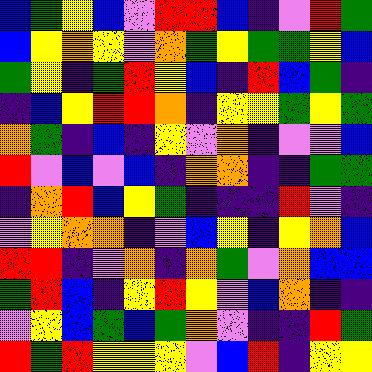[["blue", "green", "yellow", "blue", "violet", "red", "red", "blue", "indigo", "violet", "red", "green"], ["blue", "yellow", "orange", "yellow", "violet", "orange", "green", "yellow", "green", "green", "yellow", "blue"], ["green", "yellow", "indigo", "green", "red", "yellow", "blue", "indigo", "red", "blue", "green", "indigo"], ["indigo", "blue", "yellow", "red", "red", "orange", "indigo", "yellow", "yellow", "green", "yellow", "green"], ["orange", "green", "indigo", "blue", "indigo", "yellow", "violet", "orange", "indigo", "violet", "violet", "blue"], ["red", "violet", "blue", "violet", "blue", "indigo", "orange", "orange", "indigo", "indigo", "green", "green"], ["indigo", "orange", "red", "blue", "yellow", "green", "indigo", "indigo", "indigo", "red", "violet", "indigo"], ["violet", "yellow", "orange", "orange", "indigo", "violet", "blue", "yellow", "indigo", "yellow", "orange", "blue"], ["red", "red", "indigo", "violet", "orange", "indigo", "orange", "green", "violet", "orange", "blue", "blue"], ["green", "red", "blue", "indigo", "yellow", "red", "yellow", "violet", "blue", "orange", "indigo", "indigo"], ["violet", "yellow", "blue", "green", "blue", "green", "orange", "violet", "indigo", "indigo", "red", "green"], ["red", "green", "red", "yellow", "yellow", "yellow", "violet", "blue", "red", "indigo", "yellow", "yellow"]]